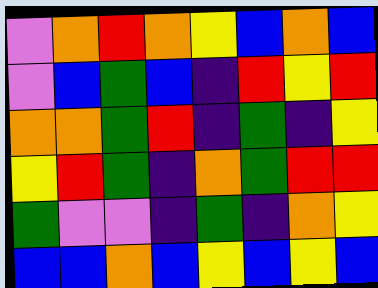[["violet", "orange", "red", "orange", "yellow", "blue", "orange", "blue"], ["violet", "blue", "green", "blue", "indigo", "red", "yellow", "red"], ["orange", "orange", "green", "red", "indigo", "green", "indigo", "yellow"], ["yellow", "red", "green", "indigo", "orange", "green", "red", "red"], ["green", "violet", "violet", "indigo", "green", "indigo", "orange", "yellow"], ["blue", "blue", "orange", "blue", "yellow", "blue", "yellow", "blue"]]